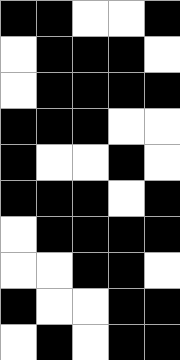[["black", "black", "white", "white", "black"], ["white", "black", "black", "black", "white"], ["white", "black", "black", "black", "black"], ["black", "black", "black", "white", "white"], ["black", "white", "white", "black", "white"], ["black", "black", "black", "white", "black"], ["white", "black", "black", "black", "black"], ["white", "white", "black", "black", "white"], ["black", "white", "white", "black", "black"], ["white", "black", "white", "black", "black"]]